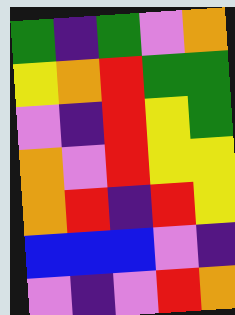[["green", "indigo", "green", "violet", "orange"], ["yellow", "orange", "red", "green", "green"], ["violet", "indigo", "red", "yellow", "green"], ["orange", "violet", "red", "yellow", "yellow"], ["orange", "red", "indigo", "red", "yellow"], ["blue", "blue", "blue", "violet", "indigo"], ["violet", "indigo", "violet", "red", "orange"]]